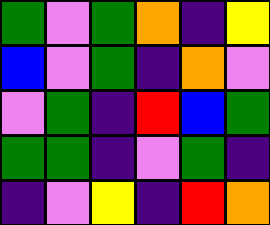[["green", "violet", "green", "orange", "indigo", "yellow"], ["blue", "violet", "green", "indigo", "orange", "violet"], ["violet", "green", "indigo", "red", "blue", "green"], ["green", "green", "indigo", "violet", "green", "indigo"], ["indigo", "violet", "yellow", "indigo", "red", "orange"]]